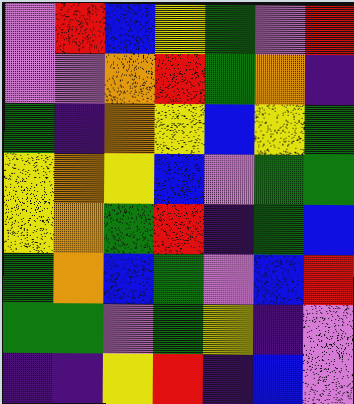[["violet", "red", "blue", "yellow", "green", "violet", "red"], ["violet", "violet", "orange", "red", "green", "orange", "indigo"], ["green", "indigo", "orange", "yellow", "blue", "yellow", "green"], ["yellow", "orange", "yellow", "blue", "violet", "green", "green"], ["yellow", "orange", "green", "red", "indigo", "green", "blue"], ["green", "orange", "blue", "green", "violet", "blue", "red"], ["green", "green", "violet", "green", "yellow", "indigo", "violet"], ["indigo", "indigo", "yellow", "red", "indigo", "blue", "violet"]]